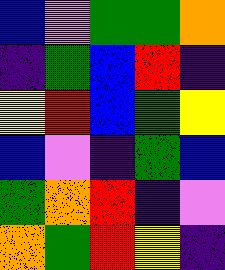[["blue", "violet", "green", "green", "orange"], ["indigo", "green", "blue", "red", "indigo"], ["yellow", "red", "blue", "green", "yellow"], ["blue", "violet", "indigo", "green", "blue"], ["green", "orange", "red", "indigo", "violet"], ["orange", "green", "red", "yellow", "indigo"]]